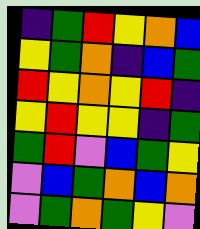[["indigo", "green", "red", "yellow", "orange", "blue"], ["yellow", "green", "orange", "indigo", "blue", "green"], ["red", "yellow", "orange", "yellow", "red", "indigo"], ["yellow", "red", "yellow", "yellow", "indigo", "green"], ["green", "red", "violet", "blue", "green", "yellow"], ["violet", "blue", "green", "orange", "blue", "orange"], ["violet", "green", "orange", "green", "yellow", "violet"]]